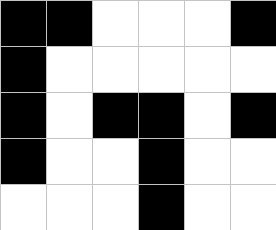[["black", "black", "white", "white", "white", "black"], ["black", "white", "white", "white", "white", "white"], ["black", "white", "black", "black", "white", "black"], ["black", "white", "white", "black", "white", "white"], ["white", "white", "white", "black", "white", "white"]]